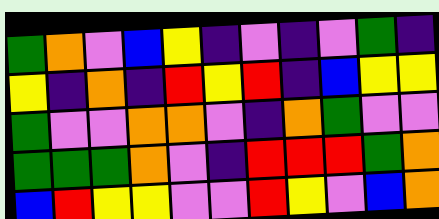[["green", "orange", "violet", "blue", "yellow", "indigo", "violet", "indigo", "violet", "green", "indigo"], ["yellow", "indigo", "orange", "indigo", "red", "yellow", "red", "indigo", "blue", "yellow", "yellow"], ["green", "violet", "violet", "orange", "orange", "violet", "indigo", "orange", "green", "violet", "violet"], ["green", "green", "green", "orange", "violet", "indigo", "red", "red", "red", "green", "orange"], ["blue", "red", "yellow", "yellow", "violet", "violet", "red", "yellow", "violet", "blue", "orange"]]